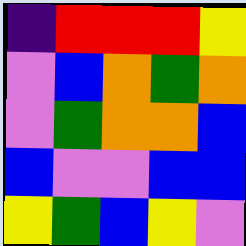[["indigo", "red", "red", "red", "yellow"], ["violet", "blue", "orange", "green", "orange"], ["violet", "green", "orange", "orange", "blue"], ["blue", "violet", "violet", "blue", "blue"], ["yellow", "green", "blue", "yellow", "violet"]]